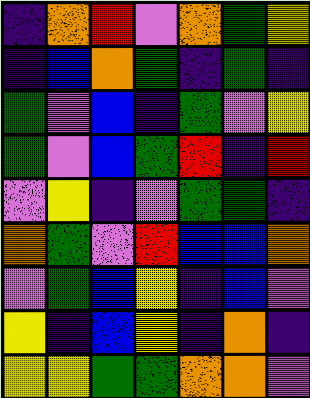[["indigo", "orange", "red", "violet", "orange", "green", "yellow"], ["indigo", "blue", "orange", "green", "indigo", "green", "indigo"], ["green", "violet", "blue", "indigo", "green", "violet", "yellow"], ["green", "violet", "blue", "green", "red", "indigo", "red"], ["violet", "yellow", "indigo", "violet", "green", "green", "indigo"], ["orange", "green", "violet", "red", "blue", "blue", "orange"], ["violet", "green", "blue", "yellow", "indigo", "blue", "violet"], ["yellow", "indigo", "blue", "yellow", "indigo", "orange", "indigo"], ["yellow", "yellow", "green", "green", "orange", "orange", "violet"]]